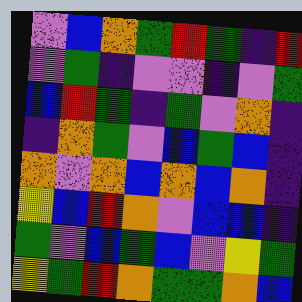[["violet", "blue", "orange", "green", "red", "green", "indigo", "red"], ["violet", "green", "indigo", "violet", "violet", "indigo", "violet", "green"], ["blue", "red", "green", "indigo", "green", "violet", "orange", "indigo"], ["indigo", "orange", "green", "violet", "blue", "green", "blue", "indigo"], ["orange", "violet", "orange", "blue", "orange", "blue", "orange", "indigo"], ["yellow", "blue", "red", "orange", "violet", "blue", "blue", "indigo"], ["green", "violet", "blue", "green", "blue", "violet", "yellow", "green"], ["yellow", "green", "red", "orange", "green", "green", "orange", "blue"]]